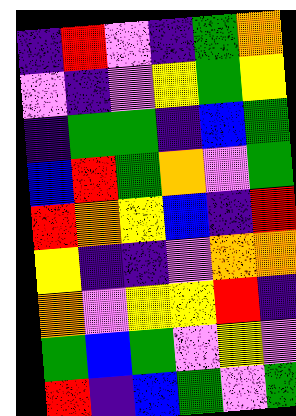[["indigo", "red", "violet", "indigo", "green", "orange"], ["violet", "indigo", "violet", "yellow", "green", "yellow"], ["indigo", "green", "green", "indigo", "blue", "green"], ["blue", "red", "green", "orange", "violet", "green"], ["red", "orange", "yellow", "blue", "indigo", "red"], ["yellow", "indigo", "indigo", "violet", "orange", "orange"], ["orange", "violet", "yellow", "yellow", "red", "indigo"], ["green", "blue", "green", "violet", "yellow", "violet"], ["red", "indigo", "blue", "green", "violet", "green"]]